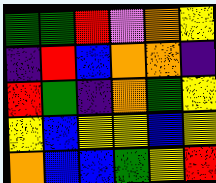[["green", "green", "red", "violet", "orange", "yellow"], ["indigo", "red", "blue", "orange", "orange", "indigo"], ["red", "green", "indigo", "orange", "green", "yellow"], ["yellow", "blue", "yellow", "yellow", "blue", "yellow"], ["orange", "blue", "blue", "green", "yellow", "red"]]